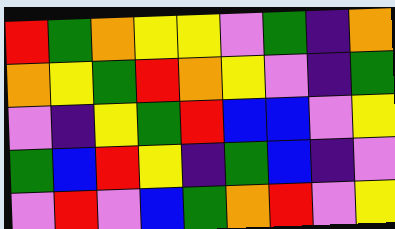[["red", "green", "orange", "yellow", "yellow", "violet", "green", "indigo", "orange"], ["orange", "yellow", "green", "red", "orange", "yellow", "violet", "indigo", "green"], ["violet", "indigo", "yellow", "green", "red", "blue", "blue", "violet", "yellow"], ["green", "blue", "red", "yellow", "indigo", "green", "blue", "indigo", "violet"], ["violet", "red", "violet", "blue", "green", "orange", "red", "violet", "yellow"]]